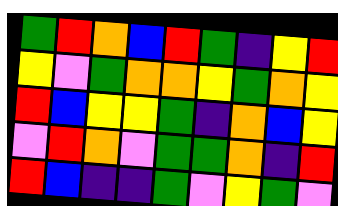[["green", "red", "orange", "blue", "red", "green", "indigo", "yellow", "red"], ["yellow", "violet", "green", "orange", "orange", "yellow", "green", "orange", "yellow"], ["red", "blue", "yellow", "yellow", "green", "indigo", "orange", "blue", "yellow"], ["violet", "red", "orange", "violet", "green", "green", "orange", "indigo", "red"], ["red", "blue", "indigo", "indigo", "green", "violet", "yellow", "green", "violet"]]